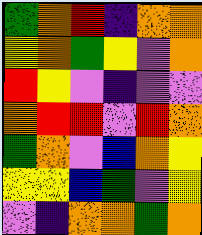[["green", "orange", "red", "indigo", "orange", "orange"], ["yellow", "orange", "green", "yellow", "violet", "orange"], ["red", "yellow", "violet", "indigo", "violet", "violet"], ["orange", "red", "red", "violet", "red", "orange"], ["green", "orange", "violet", "blue", "orange", "yellow"], ["yellow", "yellow", "blue", "green", "violet", "yellow"], ["violet", "indigo", "orange", "orange", "green", "orange"]]